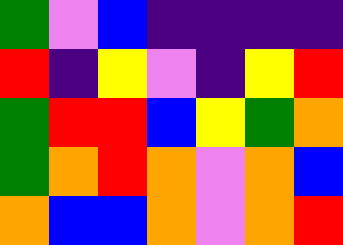[["green", "violet", "blue", "indigo", "indigo", "indigo", "indigo"], ["red", "indigo", "yellow", "violet", "indigo", "yellow", "red"], ["green", "red", "red", "blue", "yellow", "green", "orange"], ["green", "orange", "red", "orange", "violet", "orange", "blue"], ["orange", "blue", "blue", "orange", "violet", "orange", "red"]]